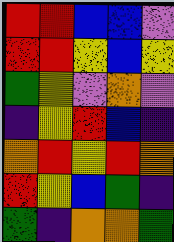[["red", "red", "blue", "blue", "violet"], ["red", "red", "yellow", "blue", "yellow"], ["green", "yellow", "violet", "orange", "violet"], ["indigo", "yellow", "red", "blue", "indigo"], ["orange", "red", "yellow", "red", "orange"], ["red", "yellow", "blue", "green", "indigo"], ["green", "indigo", "orange", "orange", "green"]]